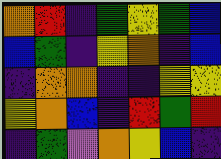[["orange", "red", "indigo", "green", "yellow", "green", "blue"], ["blue", "green", "indigo", "yellow", "orange", "indigo", "blue"], ["indigo", "orange", "orange", "indigo", "indigo", "yellow", "yellow"], ["yellow", "orange", "blue", "indigo", "red", "green", "red"], ["indigo", "green", "violet", "orange", "yellow", "blue", "indigo"]]